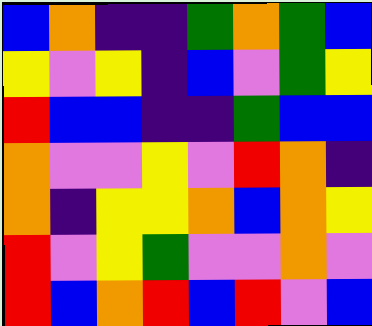[["blue", "orange", "indigo", "indigo", "green", "orange", "green", "blue"], ["yellow", "violet", "yellow", "indigo", "blue", "violet", "green", "yellow"], ["red", "blue", "blue", "indigo", "indigo", "green", "blue", "blue"], ["orange", "violet", "violet", "yellow", "violet", "red", "orange", "indigo"], ["orange", "indigo", "yellow", "yellow", "orange", "blue", "orange", "yellow"], ["red", "violet", "yellow", "green", "violet", "violet", "orange", "violet"], ["red", "blue", "orange", "red", "blue", "red", "violet", "blue"]]